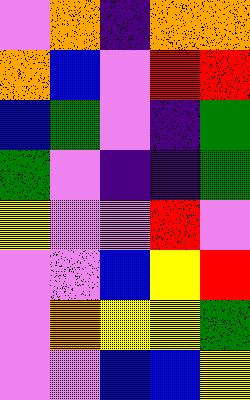[["violet", "orange", "indigo", "orange", "orange"], ["orange", "blue", "violet", "red", "red"], ["blue", "green", "violet", "indigo", "green"], ["green", "violet", "indigo", "indigo", "green"], ["yellow", "violet", "violet", "red", "violet"], ["violet", "violet", "blue", "yellow", "red"], ["violet", "orange", "yellow", "yellow", "green"], ["violet", "violet", "blue", "blue", "yellow"]]